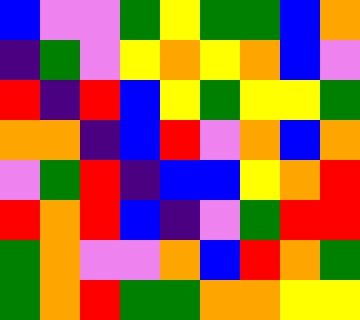[["blue", "violet", "violet", "green", "yellow", "green", "green", "blue", "orange"], ["indigo", "green", "violet", "yellow", "orange", "yellow", "orange", "blue", "violet"], ["red", "indigo", "red", "blue", "yellow", "green", "yellow", "yellow", "green"], ["orange", "orange", "indigo", "blue", "red", "violet", "orange", "blue", "orange"], ["violet", "green", "red", "indigo", "blue", "blue", "yellow", "orange", "red"], ["red", "orange", "red", "blue", "indigo", "violet", "green", "red", "red"], ["green", "orange", "violet", "violet", "orange", "blue", "red", "orange", "green"], ["green", "orange", "red", "green", "green", "orange", "orange", "yellow", "yellow"]]